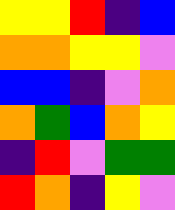[["yellow", "yellow", "red", "indigo", "blue"], ["orange", "orange", "yellow", "yellow", "violet"], ["blue", "blue", "indigo", "violet", "orange"], ["orange", "green", "blue", "orange", "yellow"], ["indigo", "red", "violet", "green", "green"], ["red", "orange", "indigo", "yellow", "violet"]]